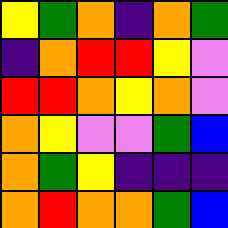[["yellow", "green", "orange", "indigo", "orange", "green"], ["indigo", "orange", "red", "red", "yellow", "violet"], ["red", "red", "orange", "yellow", "orange", "violet"], ["orange", "yellow", "violet", "violet", "green", "blue"], ["orange", "green", "yellow", "indigo", "indigo", "indigo"], ["orange", "red", "orange", "orange", "green", "blue"]]